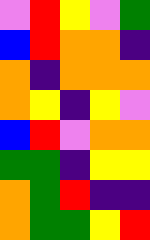[["violet", "red", "yellow", "violet", "green"], ["blue", "red", "orange", "orange", "indigo"], ["orange", "indigo", "orange", "orange", "orange"], ["orange", "yellow", "indigo", "yellow", "violet"], ["blue", "red", "violet", "orange", "orange"], ["green", "green", "indigo", "yellow", "yellow"], ["orange", "green", "red", "indigo", "indigo"], ["orange", "green", "green", "yellow", "red"]]